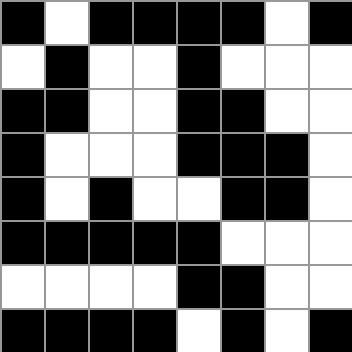[["black", "white", "black", "black", "black", "black", "white", "black"], ["white", "black", "white", "white", "black", "white", "white", "white"], ["black", "black", "white", "white", "black", "black", "white", "white"], ["black", "white", "white", "white", "black", "black", "black", "white"], ["black", "white", "black", "white", "white", "black", "black", "white"], ["black", "black", "black", "black", "black", "white", "white", "white"], ["white", "white", "white", "white", "black", "black", "white", "white"], ["black", "black", "black", "black", "white", "black", "white", "black"]]